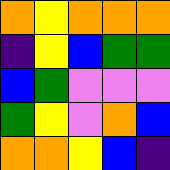[["orange", "yellow", "orange", "orange", "orange"], ["indigo", "yellow", "blue", "green", "green"], ["blue", "green", "violet", "violet", "violet"], ["green", "yellow", "violet", "orange", "blue"], ["orange", "orange", "yellow", "blue", "indigo"]]